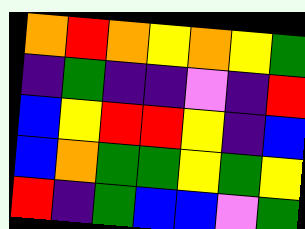[["orange", "red", "orange", "yellow", "orange", "yellow", "green"], ["indigo", "green", "indigo", "indigo", "violet", "indigo", "red"], ["blue", "yellow", "red", "red", "yellow", "indigo", "blue"], ["blue", "orange", "green", "green", "yellow", "green", "yellow"], ["red", "indigo", "green", "blue", "blue", "violet", "green"]]